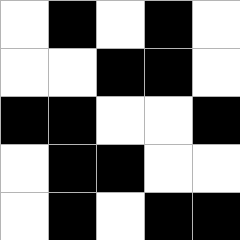[["white", "black", "white", "black", "white"], ["white", "white", "black", "black", "white"], ["black", "black", "white", "white", "black"], ["white", "black", "black", "white", "white"], ["white", "black", "white", "black", "black"]]